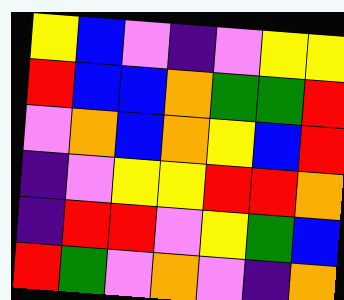[["yellow", "blue", "violet", "indigo", "violet", "yellow", "yellow"], ["red", "blue", "blue", "orange", "green", "green", "red"], ["violet", "orange", "blue", "orange", "yellow", "blue", "red"], ["indigo", "violet", "yellow", "yellow", "red", "red", "orange"], ["indigo", "red", "red", "violet", "yellow", "green", "blue"], ["red", "green", "violet", "orange", "violet", "indigo", "orange"]]